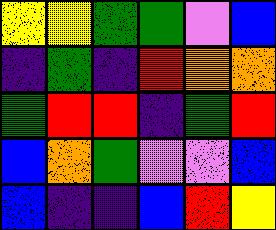[["yellow", "yellow", "green", "green", "violet", "blue"], ["indigo", "green", "indigo", "red", "orange", "orange"], ["green", "red", "red", "indigo", "green", "red"], ["blue", "orange", "green", "violet", "violet", "blue"], ["blue", "indigo", "indigo", "blue", "red", "yellow"]]